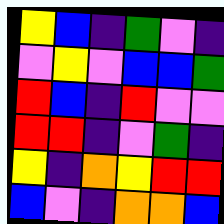[["yellow", "blue", "indigo", "green", "violet", "indigo"], ["violet", "yellow", "violet", "blue", "blue", "green"], ["red", "blue", "indigo", "red", "violet", "violet"], ["red", "red", "indigo", "violet", "green", "indigo"], ["yellow", "indigo", "orange", "yellow", "red", "red"], ["blue", "violet", "indigo", "orange", "orange", "blue"]]